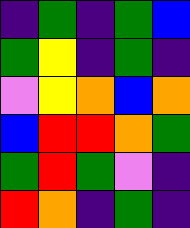[["indigo", "green", "indigo", "green", "blue"], ["green", "yellow", "indigo", "green", "indigo"], ["violet", "yellow", "orange", "blue", "orange"], ["blue", "red", "red", "orange", "green"], ["green", "red", "green", "violet", "indigo"], ["red", "orange", "indigo", "green", "indigo"]]